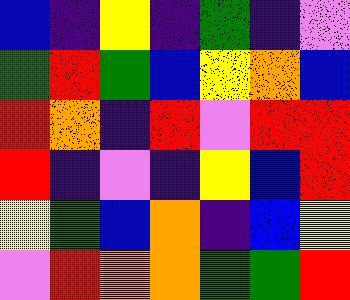[["blue", "indigo", "yellow", "indigo", "green", "indigo", "violet"], ["green", "red", "green", "blue", "yellow", "orange", "blue"], ["red", "orange", "indigo", "red", "violet", "red", "red"], ["red", "indigo", "violet", "indigo", "yellow", "blue", "red"], ["yellow", "green", "blue", "orange", "indigo", "blue", "yellow"], ["violet", "red", "orange", "orange", "green", "green", "red"]]